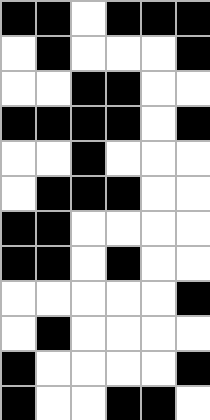[["black", "black", "white", "black", "black", "black"], ["white", "black", "white", "white", "white", "black"], ["white", "white", "black", "black", "white", "white"], ["black", "black", "black", "black", "white", "black"], ["white", "white", "black", "white", "white", "white"], ["white", "black", "black", "black", "white", "white"], ["black", "black", "white", "white", "white", "white"], ["black", "black", "white", "black", "white", "white"], ["white", "white", "white", "white", "white", "black"], ["white", "black", "white", "white", "white", "white"], ["black", "white", "white", "white", "white", "black"], ["black", "white", "white", "black", "black", "white"]]